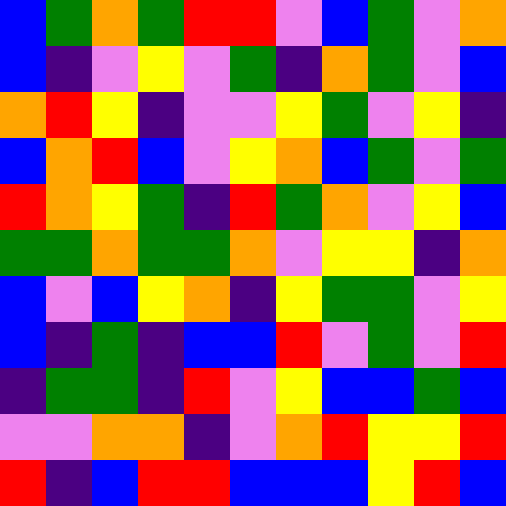[["blue", "green", "orange", "green", "red", "red", "violet", "blue", "green", "violet", "orange"], ["blue", "indigo", "violet", "yellow", "violet", "green", "indigo", "orange", "green", "violet", "blue"], ["orange", "red", "yellow", "indigo", "violet", "violet", "yellow", "green", "violet", "yellow", "indigo"], ["blue", "orange", "red", "blue", "violet", "yellow", "orange", "blue", "green", "violet", "green"], ["red", "orange", "yellow", "green", "indigo", "red", "green", "orange", "violet", "yellow", "blue"], ["green", "green", "orange", "green", "green", "orange", "violet", "yellow", "yellow", "indigo", "orange"], ["blue", "violet", "blue", "yellow", "orange", "indigo", "yellow", "green", "green", "violet", "yellow"], ["blue", "indigo", "green", "indigo", "blue", "blue", "red", "violet", "green", "violet", "red"], ["indigo", "green", "green", "indigo", "red", "violet", "yellow", "blue", "blue", "green", "blue"], ["violet", "violet", "orange", "orange", "indigo", "violet", "orange", "red", "yellow", "yellow", "red"], ["red", "indigo", "blue", "red", "red", "blue", "blue", "blue", "yellow", "red", "blue"]]